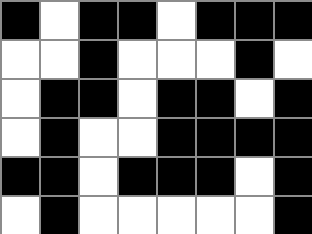[["black", "white", "black", "black", "white", "black", "black", "black"], ["white", "white", "black", "white", "white", "white", "black", "white"], ["white", "black", "black", "white", "black", "black", "white", "black"], ["white", "black", "white", "white", "black", "black", "black", "black"], ["black", "black", "white", "black", "black", "black", "white", "black"], ["white", "black", "white", "white", "white", "white", "white", "black"]]